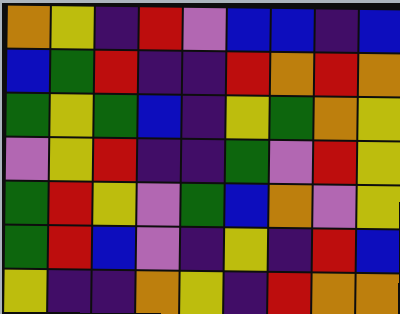[["orange", "yellow", "indigo", "red", "violet", "blue", "blue", "indigo", "blue"], ["blue", "green", "red", "indigo", "indigo", "red", "orange", "red", "orange"], ["green", "yellow", "green", "blue", "indigo", "yellow", "green", "orange", "yellow"], ["violet", "yellow", "red", "indigo", "indigo", "green", "violet", "red", "yellow"], ["green", "red", "yellow", "violet", "green", "blue", "orange", "violet", "yellow"], ["green", "red", "blue", "violet", "indigo", "yellow", "indigo", "red", "blue"], ["yellow", "indigo", "indigo", "orange", "yellow", "indigo", "red", "orange", "orange"]]